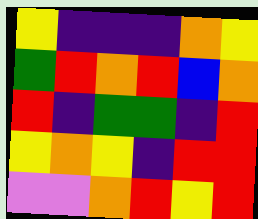[["yellow", "indigo", "indigo", "indigo", "orange", "yellow"], ["green", "red", "orange", "red", "blue", "orange"], ["red", "indigo", "green", "green", "indigo", "red"], ["yellow", "orange", "yellow", "indigo", "red", "red"], ["violet", "violet", "orange", "red", "yellow", "red"]]